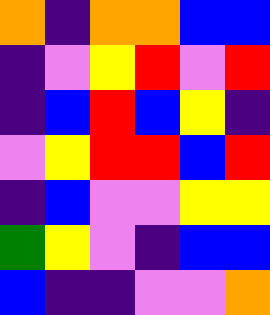[["orange", "indigo", "orange", "orange", "blue", "blue"], ["indigo", "violet", "yellow", "red", "violet", "red"], ["indigo", "blue", "red", "blue", "yellow", "indigo"], ["violet", "yellow", "red", "red", "blue", "red"], ["indigo", "blue", "violet", "violet", "yellow", "yellow"], ["green", "yellow", "violet", "indigo", "blue", "blue"], ["blue", "indigo", "indigo", "violet", "violet", "orange"]]